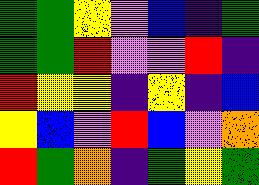[["green", "green", "yellow", "violet", "blue", "indigo", "green"], ["green", "green", "red", "violet", "violet", "red", "indigo"], ["red", "yellow", "yellow", "indigo", "yellow", "indigo", "blue"], ["yellow", "blue", "violet", "red", "blue", "violet", "orange"], ["red", "green", "orange", "indigo", "green", "yellow", "green"]]